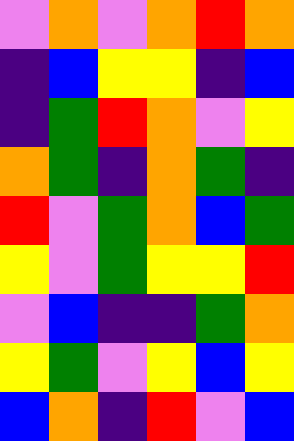[["violet", "orange", "violet", "orange", "red", "orange"], ["indigo", "blue", "yellow", "yellow", "indigo", "blue"], ["indigo", "green", "red", "orange", "violet", "yellow"], ["orange", "green", "indigo", "orange", "green", "indigo"], ["red", "violet", "green", "orange", "blue", "green"], ["yellow", "violet", "green", "yellow", "yellow", "red"], ["violet", "blue", "indigo", "indigo", "green", "orange"], ["yellow", "green", "violet", "yellow", "blue", "yellow"], ["blue", "orange", "indigo", "red", "violet", "blue"]]